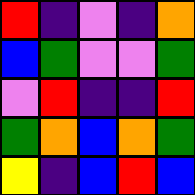[["red", "indigo", "violet", "indigo", "orange"], ["blue", "green", "violet", "violet", "green"], ["violet", "red", "indigo", "indigo", "red"], ["green", "orange", "blue", "orange", "green"], ["yellow", "indigo", "blue", "red", "blue"]]